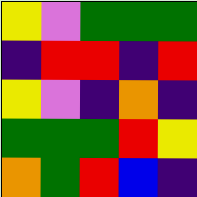[["yellow", "violet", "green", "green", "green"], ["indigo", "red", "red", "indigo", "red"], ["yellow", "violet", "indigo", "orange", "indigo"], ["green", "green", "green", "red", "yellow"], ["orange", "green", "red", "blue", "indigo"]]